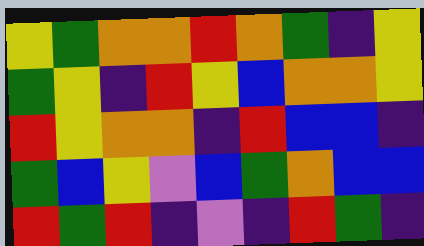[["yellow", "green", "orange", "orange", "red", "orange", "green", "indigo", "yellow"], ["green", "yellow", "indigo", "red", "yellow", "blue", "orange", "orange", "yellow"], ["red", "yellow", "orange", "orange", "indigo", "red", "blue", "blue", "indigo"], ["green", "blue", "yellow", "violet", "blue", "green", "orange", "blue", "blue"], ["red", "green", "red", "indigo", "violet", "indigo", "red", "green", "indigo"]]